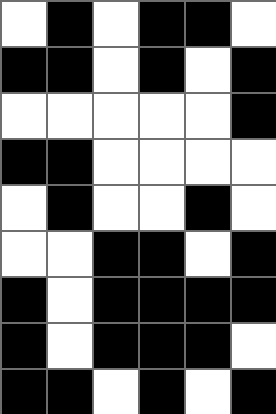[["white", "black", "white", "black", "black", "white"], ["black", "black", "white", "black", "white", "black"], ["white", "white", "white", "white", "white", "black"], ["black", "black", "white", "white", "white", "white"], ["white", "black", "white", "white", "black", "white"], ["white", "white", "black", "black", "white", "black"], ["black", "white", "black", "black", "black", "black"], ["black", "white", "black", "black", "black", "white"], ["black", "black", "white", "black", "white", "black"]]